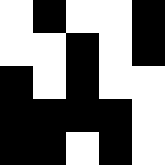[["white", "black", "white", "white", "black"], ["white", "white", "black", "white", "black"], ["black", "white", "black", "white", "white"], ["black", "black", "black", "black", "white"], ["black", "black", "white", "black", "white"]]